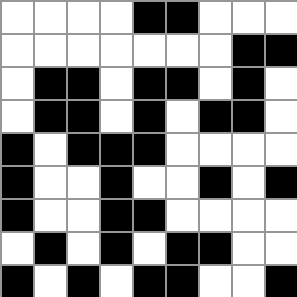[["white", "white", "white", "white", "black", "black", "white", "white", "white"], ["white", "white", "white", "white", "white", "white", "white", "black", "black"], ["white", "black", "black", "white", "black", "black", "white", "black", "white"], ["white", "black", "black", "white", "black", "white", "black", "black", "white"], ["black", "white", "black", "black", "black", "white", "white", "white", "white"], ["black", "white", "white", "black", "white", "white", "black", "white", "black"], ["black", "white", "white", "black", "black", "white", "white", "white", "white"], ["white", "black", "white", "black", "white", "black", "black", "white", "white"], ["black", "white", "black", "white", "black", "black", "white", "white", "black"]]